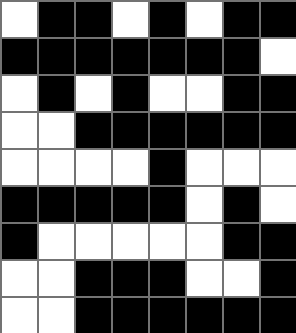[["white", "black", "black", "white", "black", "white", "black", "black"], ["black", "black", "black", "black", "black", "black", "black", "white"], ["white", "black", "white", "black", "white", "white", "black", "black"], ["white", "white", "black", "black", "black", "black", "black", "black"], ["white", "white", "white", "white", "black", "white", "white", "white"], ["black", "black", "black", "black", "black", "white", "black", "white"], ["black", "white", "white", "white", "white", "white", "black", "black"], ["white", "white", "black", "black", "black", "white", "white", "black"], ["white", "white", "black", "black", "black", "black", "black", "black"]]